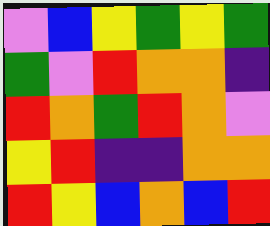[["violet", "blue", "yellow", "green", "yellow", "green"], ["green", "violet", "red", "orange", "orange", "indigo"], ["red", "orange", "green", "red", "orange", "violet"], ["yellow", "red", "indigo", "indigo", "orange", "orange"], ["red", "yellow", "blue", "orange", "blue", "red"]]